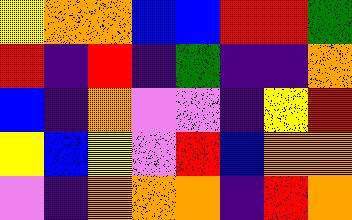[["yellow", "orange", "orange", "blue", "blue", "red", "red", "green"], ["red", "indigo", "red", "indigo", "green", "indigo", "indigo", "orange"], ["blue", "indigo", "orange", "violet", "violet", "indigo", "yellow", "red"], ["yellow", "blue", "yellow", "violet", "red", "blue", "orange", "orange"], ["violet", "indigo", "orange", "orange", "orange", "indigo", "red", "orange"]]